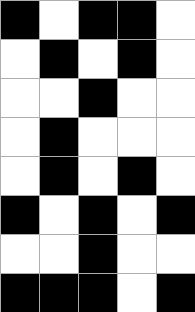[["black", "white", "black", "black", "white"], ["white", "black", "white", "black", "white"], ["white", "white", "black", "white", "white"], ["white", "black", "white", "white", "white"], ["white", "black", "white", "black", "white"], ["black", "white", "black", "white", "black"], ["white", "white", "black", "white", "white"], ["black", "black", "black", "white", "black"]]